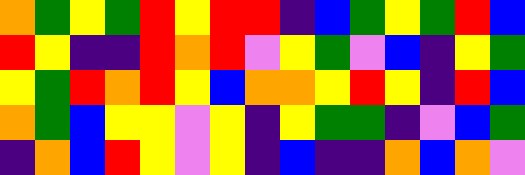[["orange", "green", "yellow", "green", "red", "yellow", "red", "red", "indigo", "blue", "green", "yellow", "green", "red", "blue"], ["red", "yellow", "indigo", "indigo", "red", "orange", "red", "violet", "yellow", "green", "violet", "blue", "indigo", "yellow", "green"], ["yellow", "green", "red", "orange", "red", "yellow", "blue", "orange", "orange", "yellow", "red", "yellow", "indigo", "red", "blue"], ["orange", "green", "blue", "yellow", "yellow", "violet", "yellow", "indigo", "yellow", "green", "green", "indigo", "violet", "blue", "green"], ["indigo", "orange", "blue", "red", "yellow", "violet", "yellow", "indigo", "blue", "indigo", "indigo", "orange", "blue", "orange", "violet"]]